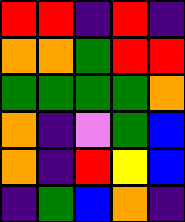[["red", "red", "indigo", "red", "indigo"], ["orange", "orange", "green", "red", "red"], ["green", "green", "green", "green", "orange"], ["orange", "indigo", "violet", "green", "blue"], ["orange", "indigo", "red", "yellow", "blue"], ["indigo", "green", "blue", "orange", "indigo"]]